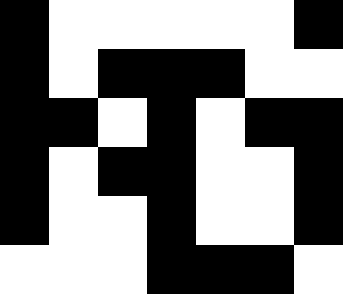[["black", "white", "white", "white", "white", "white", "black"], ["black", "white", "black", "black", "black", "white", "white"], ["black", "black", "white", "black", "white", "black", "black"], ["black", "white", "black", "black", "white", "white", "black"], ["black", "white", "white", "black", "white", "white", "black"], ["white", "white", "white", "black", "black", "black", "white"]]